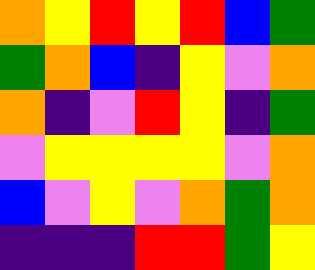[["orange", "yellow", "red", "yellow", "red", "blue", "green"], ["green", "orange", "blue", "indigo", "yellow", "violet", "orange"], ["orange", "indigo", "violet", "red", "yellow", "indigo", "green"], ["violet", "yellow", "yellow", "yellow", "yellow", "violet", "orange"], ["blue", "violet", "yellow", "violet", "orange", "green", "orange"], ["indigo", "indigo", "indigo", "red", "red", "green", "yellow"]]